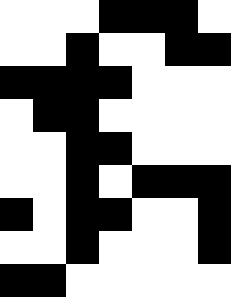[["white", "white", "white", "black", "black", "black", "white"], ["white", "white", "black", "white", "white", "black", "black"], ["black", "black", "black", "black", "white", "white", "white"], ["white", "black", "black", "white", "white", "white", "white"], ["white", "white", "black", "black", "white", "white", "white"], ["white", "white", "black", "white", "black", "black", "black"], ["black", "white", "black", "black", "white", "white", "black"], ["white", "white", "black", "white", "white", "white", "black"], ["black", "black", "white", "white", "white", "white", "white"]]